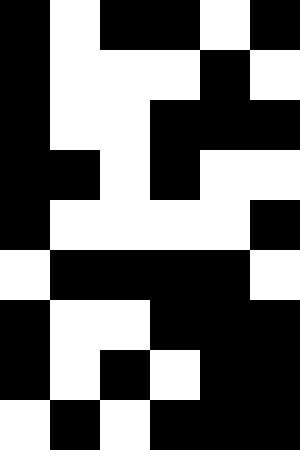[["black", "white", "black", "black", "white", "black"], ["black", "white", "white", "white", "black", "white"], ["black", "white", "white", "black", "black", "black"], ["black", "black", "white", "black", "white", "white"], ["black", "white", "white", "white", "white", "black"], ["white", "black", "black", "black", "black", "white"], ["black", "white", "white", "black", "black", "black"], ["black", "white", "black", "white", "black", "black"], ["white", "black", "white", "black", "black", "black"]]